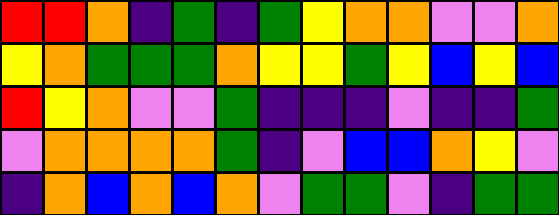[["red", "red", "orange", "indigo", "green", "indigo", "green", "yellow", "orange", "orange", "violet", "violet", "orange"], ["yellow", "orange", "green", "green", "green", "orange", "yellow", "yellow", "green", "yellow", "blue", "yellow", "blue"], ["red", "yellow", "orange", "violet", "violet", "green", "indigo", "indigo", "indigo", "violet", "indigo", "indigo", "green"], ["violet", "orange", "orange", "orange", "orange", "green", "indigo", "violet", "blue", "blue", "orange", "yellow", "violet"], ["indigo", "orange", "blue", "orange", "blue", "orange", "violet", "green", "green", "violet", "indigo", "green", "green"]]